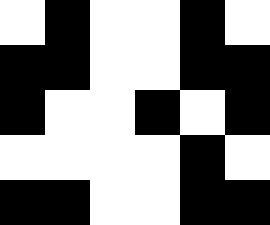[["white", "black", "white", "white", "black", "white"], ["black", "black", "white", "white", "black", "black"], ["black", "white", "white", "black", "white", "black"], ["white", "white", "white", "white", "black", "white"], ["black", "black", "white", "white", "black", "black"]]